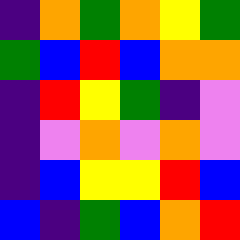[["indigo", "orange", "green", "orange", "yellow", "green"], ["green", "blue", "red", "blue", "orange", "orange"], ["indigo", "red", "yellow", "green", "indigo", "violet"], ["indigo", "violet", "orange", "violet", "orange", "violet"], ["indigo", "blue", "yellow", "yellow", "red", "blue"], ["blue", "indigo", "green", "blue", "orange", "red"]]